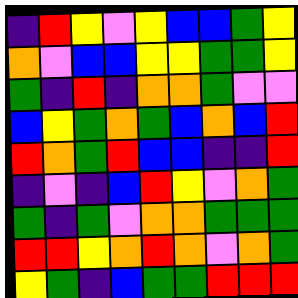[["indigo", "red", "yellow", "violet", "yellow", "blue", "blue", "green", "yellow"], ["orange", "violet", "blue", "blue", "yellow", "yellow", "green", "green", "yellow"], ["green", "indigo", "red", "indigo", "orange", "orange", "green", "violet", "violet"], ["blue", "yellow", "green", "orange", "green", "blue", "orange", "blue", "red"], ["red", "orange", "green", "red", "blue", "blue", "indigo", "indigo", "red"], ["indigo", "violet", "indigo", "blue", "red", "yellow", "violet", "orange", "green"], ["green", "indigo", "green", "violet", "orange", "orange", "green", "green", "green"], ["red", "red", "yellow", "orange", "red", "orange", "violet", "orange", "green"], ["yellow", "green", "indigo", "blue", "green", "green", "red", "red", "red"]]